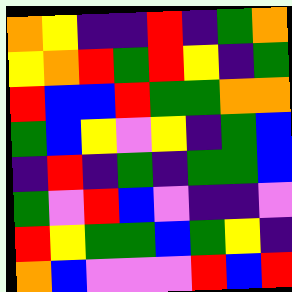[["orange", "yellow", "indigo", "indigo", "red", "indigo", "green", "orange"], ["yellow", "orange", "red", "green", "red", "yellow", "indigo", "green"], ["red", "blue", "blue", "red", "green", "green", "orange", "orange"], ["green", "blue", "yellow", "violet", "yellow", "indigo", "green", "blue"], ["indigo", "red", "indigo", "green", "indigo", "green", "green", "blue"], ["green", "violet", "red", "blue", "violet", "indigo", "indigo", "violet"], ["red", "yellow", "green", "green", "blue", "green", "yellow", "indigo"], ["orange", "blue", "violet", "violet", "violet", "red", "blue", "red"]]